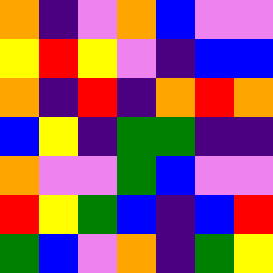[["orange", "indigo", "violet", "orange", "blue", "violet", "violet"], ["yellow", "red", "yellow", "violet", "indigo", "blue", "blue"], ["orange", "indigo", "red", "indigo", "orange", "red", "orange"], ["blue", "yellow", "indigo", "green", "green", "indigo", "indigo"], ["orange", "violet", "violet", "green", "blue", "violet", "violet"], ["red", "yellow", "green", "blue", "indigo", "blue", "red"], ["green", "blue", "violet", "orange", "indigo", "green", "yellow"]]